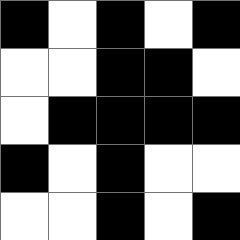[["black", "white", "black", "white", "black"], ["white", "white", "black", "black", "white"], ["white", "black", "black", "black", "black"], ["black", "white", "black", "white", "white"], ["white", "white", "black", "white", "black"]]